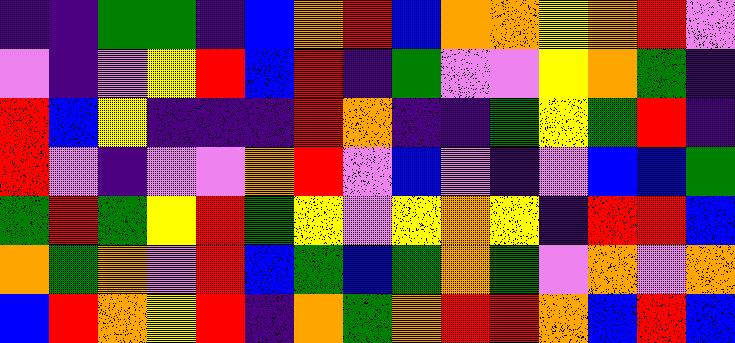[["indigo", "indigo", "green", "green", "indigo", "blue", "orange", "red", "blue", "orange", "orange", "yellow", "orange", "red", "violet"], ["violet", "indigo", "violet", "yellow", "red", "blue", "red", "indigo", "green", "violet", "violet", "yellow", "orange", "green", "indigo"], ["red", "blue", "yellow", "indigo", "indigo", "indigo", "red", "orange", "indigo", "indigo", "green", "yellow", "green", "red", "indigo"], ["red", "violet", "indigo", "violet", "violet", "orange", "red", "violet", "blue", "violet", "indigo", "violet", "blue", "blue", "green"], ["green", "red", "green", "yellow", "red", "green", "yellow", "violet", "yellow", "orange", "yellow", "indigo", "red", "red", "blue"], ["orange", "green", "orange", "violet", "red", "blue", "green", "blue", "green", "orange", "green", "violet", "orange", "violet", "orange"], ["blue", "red", "orange", "yellow", "red", "indigo", "orange", "green", "orange", "red", "red", "orange", "blue", "red", "blue"]]